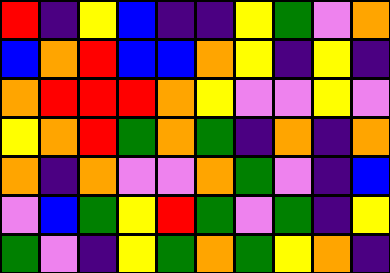[["red", "indigo", "yellow", "blue", "indigo", "indigo", "yellow", "green", "violet", "orange"], ["blue", "orange", "red", "blue", "blue", "orange", "yellow", "indigo", "yellow", "indigo"], ["orange", "red", "red", "red", "orange", "yellow", "violet", "violet", "yellow", "violet"], ["yellow", "orange", "red", "green", "orange", "green", "indigo", "orange", "indigo", "orange"], ["orange", "indigo", "orange", "violet", "violet", "orange", "green", "violet", "indigo", "blue"], ["violet", "blue", "green", "yellow", "red", "green", "violet", "green", "indigo", "yellow"], ["green", "violet", "indigo", "yellow", "green", "orange", "green", "yellow", "orange", "indigo"]]